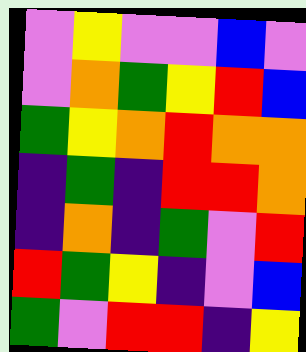[["violet", "yellow", "violet", "violet", "blue", "violet"], ["violet", "orange", "green", "yellow", "red", "blue"], ["green", "yellow", "orange", "red", "orange", "orange"], ["indigo", "green", "indigo", "red", "red", "orange"], ["indigo", "orange", "indigo", "green", "violet", "red"], ["red", "green", "yellow", "indigo", "violet", "blue"], ["green", "violet", "red", "red", "indigo", "yellow"]]